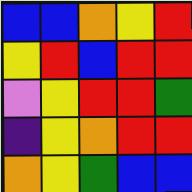[["blue", "blue", "orange", "yellow", "red"], ["yellow", "red", "blue", "red", "red"], ["violet", "yellow", "red", "red", "green"], ["indigo", "yellow", "orange", "red", "red"], ["orange", "yellow", "green", "blue", "blue"]]